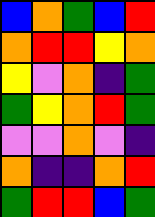[["blue", "orange", "green", "blue", "red"], ["orange", "red", "red", "yellow", "orange"], ["yellow", "violet", "orange", "indigo", "green"], ["green", "yellow", "orange", "red", "green"], ["violet", "violet", "orange", "violet", "indigo"], ["orange", "indigo", "indigo", "orange", "red"], ["green", "red", "red", "blue", "green"]]